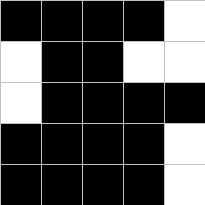[["black", "black", "black", "black", "white"], ["white", "black", "black", "white", "white"], ["white", "black", "black", "black", "black"], ["black", "black", "black", "black", "white"], ["black", "black", "black", "black", "white"]]